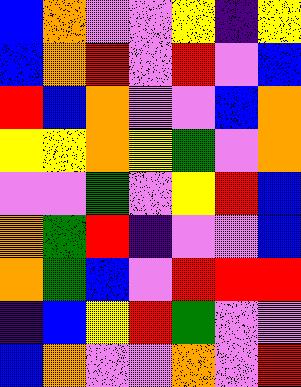[["blue", "orange", "violet", "violet", "yellow", "indigo", "yellow"], ["blue", "orange", "red", "violet", "red", "violet", "blue"], ["red", "blue", "orange", "violet", "violet", "blue", "orange"], ["yellow", "yellow", "orange", "yellow", "green", "violet", "orange"], ["violet", "violet", "green", "violet", "yellow", "red", "blue"], ["orange", "green", "red", "indigo", "violet", "violet", "blue"], ["orange", "green", "blue", "violet", "red", "red", "red"], ["indigo", "blue", "yellow", "red", "green", "violet", "violet"], ["blue", "orange", "violet", "violet", "orange", "violet", "red"]]